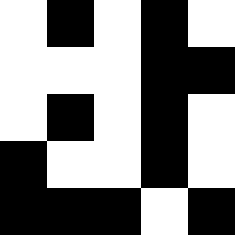[["white", "black", "white", "black", "white"], ["white", "white", "white", "black", "black"], ["white", "black", "white", "black", "white"], ["black", "white", "white", "black", "white"], ["black", "black", "black", "white", "black"]]